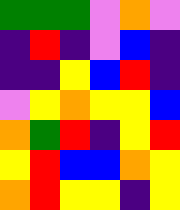[["green", "green", "green", "violet", "orange", "violet"], ["indigo", "red", "indigo", "violet", "blue", "indigo"], ["indigo", "indigo", "yellow", "blue", "red", "indigo"], ["violet", "yellow", "orange", "yellow", "yellow", "blue"], ["orange", "green", "red", "indigo", "yellow", "red"], ["yellow", "red", "blue", "blue", "orange", "yellow"], ["orange", "red", "yellow", "yellow", "indigo", "yellow"]]